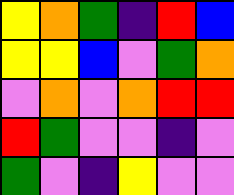[["yellow", "orange", "green", "indigo", "red", "blue"], ["yellow", "yellow", "blue", "violet", "green", "orange"], ["violet", "orange", "violet", "orange", "red", "red"], ["red", "green", "violet", "violet", "indigo", "violet"], ["green", "violet", "indigo", "yellow", "violet", "violet"]]